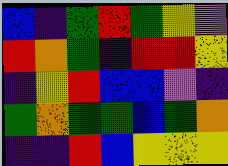[["blue", "indigo", "green", "red", "green", "yellow", "violet"], ["red", "orange", "green", "indigo", "red", "red", "yellow"], ["indigo", "yellow", "red", "blue", "blue", "violet", "indigo"], ["green", "orange", "green", "green", "blue", "green", "orange"], ["indigo", "indigo", "red", "blue", "yellow", "yellow", "yellow"]]